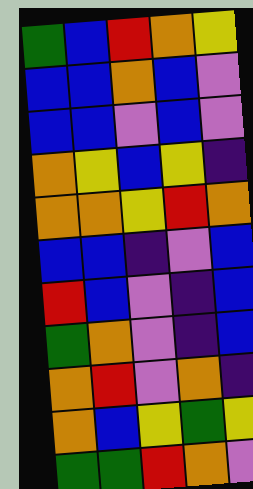[["green", "blue", "red", "orange", "yellow"], ["blue", "blue", "orange", "blue", "violet"], ["blue", "blue", "violet", "blue", "violet"], ["orange", "yellow", "blue", "yellow", "indigo"], ["orange", "orange", "yellow", "red", "orange"], ["blue", "blue", "indigo", "violet", "blue"], ["red", "blue", "violet", "indigo", "blue"], ["green", "orange", "violet", "indigo", "blue"], ["orange", "red", "violet", "orange", "indigo"], ["orange", "blue", "yellow", "green", "yellow"], ["green", "green", "red", "orange", "violet"]]